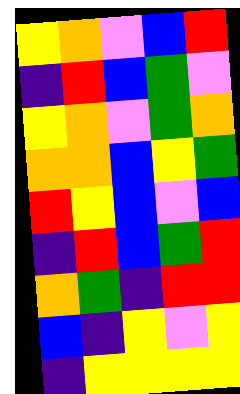[["yellow", "orange", "violet", "blue", "red"], ["indigo", "red", "blue", "green", "violet"], ["yellow", "orange", "violet", "green", "orange"], ["orange", "orange", "blue", "yellow", "green"], ["red", "yellow", "blue", "violet", "blue"], ["indigo", "red", "blue", "green", "red"], ["orange", "green", "indigo", "red", "red"], ["blue", "indigo", "yellow", "violet", "yellow"], ["indigo", "yellow", "yellow", "yellow", "yellow"]]